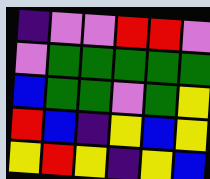[["indigo", "violet", "violet", "red", "red", "violet"], ["violet", "green", "green", "green", "green", "green"], ["blue", "green", "green", "violet", "green", "yellow"], ["red", "blue", "indigo", "yellow", "blue", "yellow"], ["yellow", "red", "yellow", "indigo", "yellow", "blue"]]